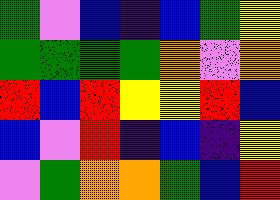[["green", "violet", "blue", "indigo", "blue", "green", "yellow"], ["green", "green", "green", "green", "orange", "violet", "orange"], ["red", "blue", "red", "yellow", "yellow", "red", "blue"], ["blue", "violet", "red", "indigo", "blue", "indigo", "yellow"], ["violet", "green", "orange", "orange", "green", "blue", "red"]]